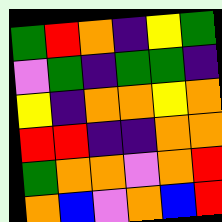[["green", "red", "orange", "indigo", "yellow", "green"], ["violet", "green", "indigo", "green", "green", "indigo"], ["yellow", "indigo", "orange", "orange", "yellow", "orange"], ["red", "red", "indigo", "indigo", "orange", "orange"], ["green", "orange", "orange", "violet", "orange", "red"], ["orange", "blue", "violet", "orange", "blue", "red"]]